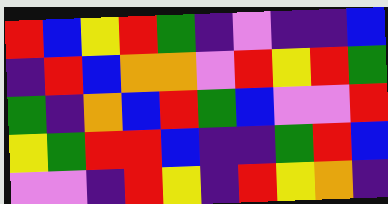[["red", "blue", "yellow", "red", "green", "indigo", "violet", "indigo", "indigo", "blue"], ["indigo", "red", "blue", "orange", "orange", "violet", "red", "yellow", "red", "green"], ["green", "indigo", "orange", "blue", "red", "green", "blue", "violet", "violet", "red"], ["yellow", "green", "red", "red", "blue", "indigo", "indigo", "green", "red", "blue"], ["violet", "violet", "indigo", "red", "yellow", "indigo", "red", "yellow", "orange", "indigo"]]